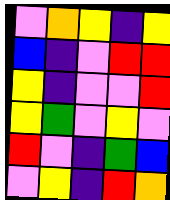[["violet", "orange", "yellow", "indigo", "yellow"], ["blue", "indigo", "violet", "red", "red"], ["yellow", "indigo", "violet", "violet", "red"], ["yellow", "green", "violet", "yellow", "violet"], ["red", "violet", "indigo", "green", "blue"], ["violet", "yellow", "indigo", "red", "orange"]]